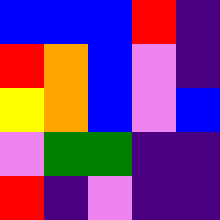[["blue", "blue", "blue", "red", "indigo"], ["red", "orange", "blue", "violet", "indigo"], ["yellow", "orange", "blue", "violet", "blue"], ["violet", "green", "green", "indigo", "indigo"], ["red", "indigo", "violet", "indigo", "indigo"]]